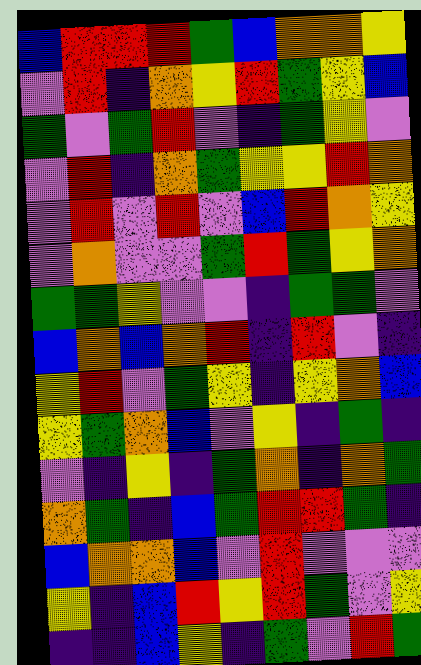[["blue", "red", "red", "red", "green", "blue", "orange", "orange", "yellow"], ["violet", "red", "indigo", "orange", "yellow", "red", "green", "yellow", "blue"], ["green", "violet", "green", "red", "violet", "indigo", "green", "yellow", "violet"], ["violet", "red", "indigo", "orange", "green", "yellow", "yellow", "red", "orange"], ["violet", "red", "violet", "red", "violet", "blue", "red", "orange", "yellow"], ["violet", "orange", "violet", "violet", "green", "red", "green", "yellow", "orange"], ["green", "green", "yellow", "violet", "violet", "indigo", "green", "green", "violet"], ["blue", "orange", "blue", "orange", "red", "indigo", "red", "violet", "indigo"], ["yellow", "red", "violet", "green", "yellow", "indigo", "yellow", "orange", "blue"], ["yellow", "green", "orange", "blue", "violet", "yellow", "indigo", "green", "indigo"], ["violet", "indigo", "yellow", "indigo", "green", "orange", "indigo", "orange", "green"], ["orange", "green", "indigo", "blue", "green", "red", "red", "green", "indigo"], ["blue", "orange", "orange", "blue", "violet", "red", "violet", "violet", "violet"], ["yellow", "indigo", "blue", "red", "yellow", "red", "green", "violet", "yellow"], ["indigo", "indigo", "blue", "yellow", "indigo", "green", "violet", "red", "green"]]